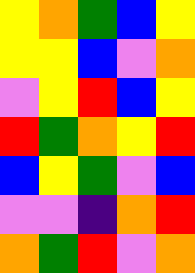[["yellow", "orange", "green", "blue", "yellow"], ["yellow", "yellow", "blue", "violet", "orange"], ["violet", "yellow", "red", "blue", "yellow"], ["red", "green", "orange", "yellow", "red"], ["blue", "yellow", "green", "violet", "blue"], ["violet", "violet", "indigo", "orange", "red"], ["orange", "green", "red", "violet", "orange"]]